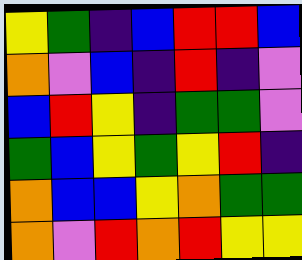[["yellow", "green", "indigo", "blue", "red", "red", "blue"], ["orange", "violet", "blue", "indigo", "red", "indigo", "violet"], ["blue", "red", "yellow", "indigo", "green", "green", "violet"], ["green", "blue", "yellow", "green", "yellow", "red", "indigo"], ["orange", "blue", "blue", "yellow", "orange", "green", "green"], ["orange", "violet", "red", "orange", "red", "yellow", "yellow"]]